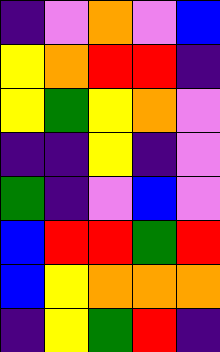[["indigo", "violet", "orange", "violet", "blue"], ["yellow", "orange", "red", "red", "indigo"], ["yellow", "green", "yellow", "orange", "violet"], ["indigo", "indigo", "yellow", "indigo", "violet"], ["green", "indigo", "violet", "blue", "violet"], ["blue", "red", "red", "green", "red"], ["blue", "yellow", "orange", "orange", "orange"], ["indigo", "yellow", "green", "red", "indigo"]]